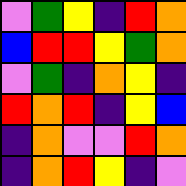[["violet", "green", "yellow", "indigo", "red", "orange"], ["blue", "red", "red", "yellow", "green", "orange"], ["violet", "green", "indigo", "orange", "yellow", "indigo"], ["red", "orange", "red", "indigo", "yellow", "blue"], ["indigo", "orange", "violet", "violet", "red", "orange"], ["indigo", "orange", "red", "yellow", "indigo", "violet"]]